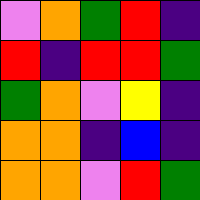[["violet", "orange", "green", "red", "indigo"], ["red", "indigo", "red", "red", "green"], ["green", "orange", "violet", "yellow", "indigo"], ["orange", "orange", "indigo", "blue", "indigo"], ["orange", "orange", "violet", "red", "green"]]